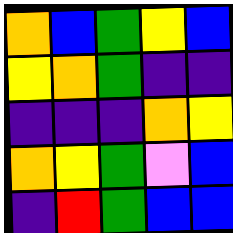[["orange", "blue", "green", "yellow", "blue"], ["yellow", "orange", "green", "indigo", "indigo"], ["indigo", "indigo", "indigo", "orange", "yellow"], ["orange", "yellow", "green", "violet", "blue"], ["indigo", "red", "green", "blue", "blue"]]